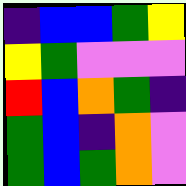[["indigo", "blue", "blue", "green", "yellow"], ["yellow", "green", "violet", "violet", "violet"], ["red", "blue", "orange", "green", "indigo"], ["green", "blue", "indigo", "orange", "violet"], ["green", "blue", "green", "orange", "violet"]]